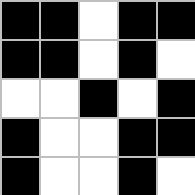[["black", "black", "white", "black", "black"], ["black", "black", "white", "black", "white"], ["white", "white", "black", "white", "black"], ["black", "white", "white", "black", "black"], ["black", "white", "white", "black", "white"]]